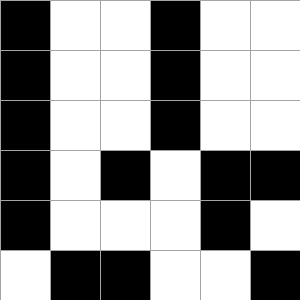[["black", "white", "white", "black", "white", "white"], ["black", "white", "white", "black", "white", "white"], ["black", "white", "white", "black", "white", "white"], ["black", "white", "black", "white", "black", "black"], ["black", "white", "white", "white", "black", "white"], ["white", "black", "black", "white", "white", "black"]]